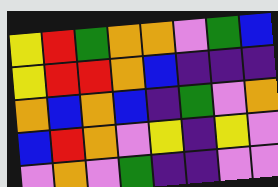[["yellow", "red", "green", "orange", "orange", "violet", "green", "blue"], ["yellow", "red", "red", "orange", "blue", "indigo", "indigo", "indigo"], ["orange", "blue", "orange", "blue", "indigo", "green", "violet", "orange"], ["blue", "red", "orange", "violet", "yellow", "indigo", "yellow", "violet"], ["violet", "orange", "violet", "green", "indigo", "indigo", "violet", "violet"]]